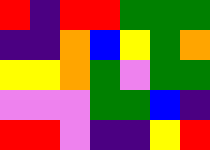[["red", "indigo", "red", "red", "green", "green", "green"], ["indigo", "indigo", "orange", "blue", "yellow", "green", "orange"], ["yellow", "yellow", "orange", "green", "violet", "green", "green"], ["violet", "violet", "violet", "green", "green", "blue", "indigo"], ["red", "red", "violet", "indigo", "indigo", "yellow", "red"]]